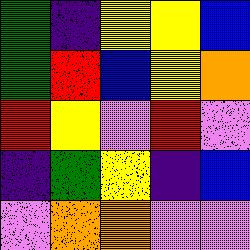[["green", "indigo", "yellow", "yellow", "blue"], ["green", "red", "blue", "yellow", "orange"], ["red", "yellow", "violet", "red", "violet"], ["indigo", "green", "yellow", "indigo", "blue"], ["violet", "orange", "orange", "violet", "violet"]]